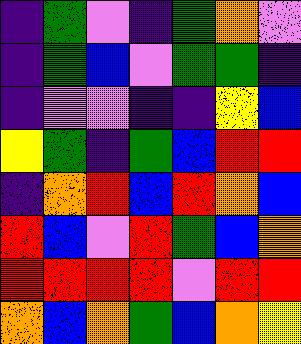[["indigo", "green", "violet", "indigo", "green", "orange", "violet"], ["indigo", "green", "blue", "violet", "green", "green", "indigo"], ["indigo", "violet", "violet", "indigo", "indigo", "yellow", "blue"], ["yellow", "green", "indigo", "green", "blue", "red", "red"], ["indigo", "orange", "red", "blue", "red", "orange", "blue"], ["red", "blue", "violet", "red", "green", "blue", "orange"], ["red", "red", "red", "red", "violet", "red", "red"], ["orange", "blue", "orange", "green", "blue", "orange", "yellow"]]